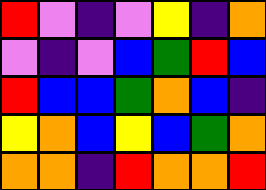[["red", "violet", "indigo", "violet", "yellow", "indigo", "orange"], ["violet", "indigo", "violet", "blue", "green", "red", "blue"], ["red", "blue", "blue", "green", "orange", "blue", "indigo"], ["yellow", "orange", "blue", "yellow", "blue", "green", "orange"], ["orange", "orange", "indigo", "red", "orange", "orange", "red"]]